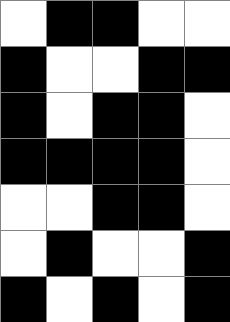[["white", "black", "black", "white", "white"], ["black", "white", "white", "black", "black"], ["black", "white", "black", "black", "white"], ["black", "black", "black", "black", "white"], ["white", "white", "black", "black", "white"], ["white", "black", "white", "white", "black"], ["black", "white", "black", "white", "black"]]